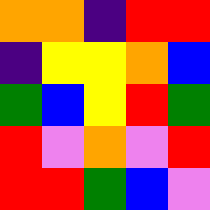[["orange", "orange", "indigo", "red", "red"], ["indigo", "yellow", "yellow", "orange", "blue"], ["green", "blue", "yellow", "red", "green"], ["red", "violet", "orange", "violet", "red"], ["red", "red", "green", "blue", "violet"]]